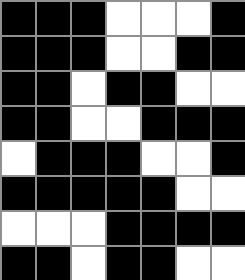[["black", "black", "black", "white", "white", "white", "black"], ["black", "black", "black", "white", "white", "black", "black"], ["black", "black", "white", "black", "black", "white", "white"], ["black", "black", "white", "white", "black", "black", "black"], ["white", "black", "black", "black", "white", "white", "black"], ["black", "black", "black", "black", "black", "white", "white"], ["white", "white", "white", "black", "black", "black", "black"], ["black", "black", "white", "black", "black", "white", "white"]]